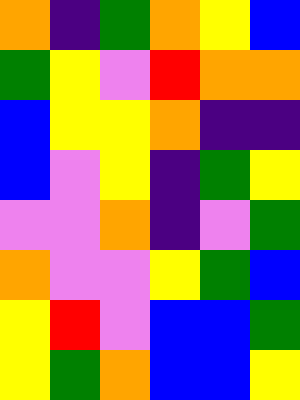[["orange", "indigo", "green", "orange", "yellow", "blue"], ["green", "yellow", "violet", "red", "orange", "orange"], ["blue", "yellow", "yellow", "orange", "indigo", "indigo"], ["blue", "violet", "yellow", "indigo", "green", "yellow"], ["violet", "violet", "orange", "indigo", "violet", "green"], ["orange", "violet", "violet", "yellow", "green", "blue"], ["yellow", "red", "violet", "blue", "blue", "green"], ["yellow", "green", "orange", "blue", "blue", "yellow"]]